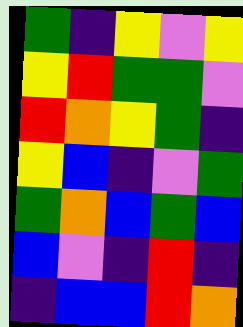[["green", "indigo", "yellow", "violet", "yellow"], ["yellow", "red", "green", "green", "violet"], ["red", "orange", "yellow", "green", "indigo"], ["yellow", "blue", "indigo", "violet", "green"], ["green", "orange", "blue", "green", "blue"], ["blue", "violet", "indigo", "red", "indigo"], ["indigo", "blue", "blue", "red", "orange"]]